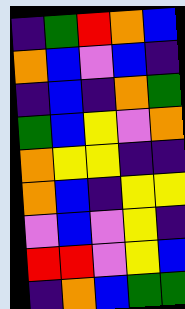[["indigo", "green", "red", "orange", "blue"], ["orange", "blue", "violet", "blue", "indigo"], ["indigo", "blue", "indigo", "orange", "green"], ["green", "blue", "yellow", "violet", "orange"], ["orange", "yellow", "yellow", "indigo", "indigo"], ["orange", "blue", "indigo", "yellow", "yellow"], ["violet", "blue", "violet", "yellow", "indigo"], ["red", "red", "violet", "yellow", "blue"], ["indigo", "orange", "blue", "green", "green"]]